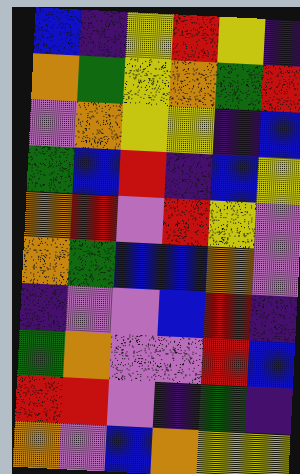[["blue", "indigo", "yellow", "red", "yellow", "indigo"], ["orange", "green", "yellow", "orange", "green", "red"], ["violet", "orange", "yellow", "yellow", "indigo", "blue"], ["green", "blue", "red", "indigo", "blue", "yellow"], ["orange", "red", "violet", "red", "yellow", "violet"], ["orange", "green", "blue", "blue", "orange", "violet"], ["indigo", "violet", "violet", "blue", "red", "indigo"], ["green", "orange", "violet", "violet", "red", "blue"], ["red", "red", "violet", "indigo", "green", "indigo"], ["orange", "violet", "blue", "orange", "yellow", "yellow"]]